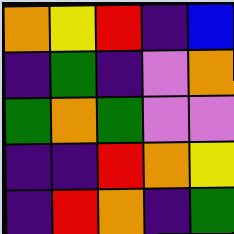[["orange", "yellow", "red", "indigo", "blue"], ["indigo", "green", "indigo", "violet", "orange"], ["green", "orange", "green", "violet", "violet"], ["indigo", "indigo", "red", "orange", "yellow"], ["indigo", "red", "orange", "indigo", "green"]]